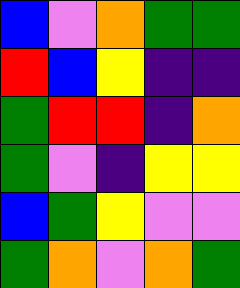[["blue", "violet", "orange", "green", "green"], ["red", "blue", "yellow", "indigo", "indigo"], ["green", "red", "red", "indigo", "orange"], ["green", "violet", "indigo", "yellow", "yellow"], ["blue", "green", "yellow", "violet", "violet"], ["green", "orange", "violet", "orange", "green"]]